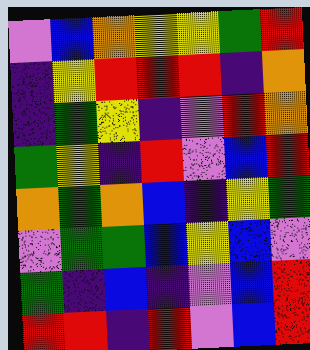[["violet", "blue", "orange", "yellow", "yellow", "green", "red"], ["indigo", "yellow", "red", "red", "red", "indigo", "orange"], ["indigo", "green", "yellow", "indigo", "violet", "red", "orange"], ["green", "yellow", "indigo", "red", "violet", "blue", "red"], ["orange", "green", "orange", "blue", "indigo", "yellow", "green"], ["violet", "green", "green", "blue", "yellow", "blue", "violet"], ["green", "indigo", "blue", "indigo", "violet", "blue", "red"], ["red", "red", "indigo", "red", "violet", "blue", "red"]]